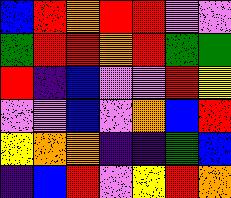[["blue", "red", "orange", "red", "red", "violet", "violet"], ["green", "red", "red", "orange", "red", "green", "green"], ["red", "indigo", "blue", "violet", "violet", "red", "yellow"], ["violet", "violet", "blue", "violet", "orange", "blue", "red"], ["yellow", "orange", "orange", "indigo", "indigo", "green", "blue"], ["indigo", "blue", "red", "violet", "yellow", "red", "orange"]]